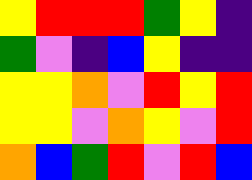[["yellow", "red", "red", "red", "green", "yellow", "indigo"], ["green", "violet", "indigo", "blue", "yellow", "indigo", "indigo"], ["yellow", "yellow", "orange", "violet", "red", "yellow", "red"], ["yellow", "yellow", "violet", "orange", "yellow", "violet", "red"], ["orange", "blue", "green", "red", "violet", "red", "blue"]]